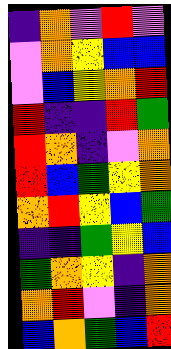[["indigo", "orange", "violet", "red", "violet"], ["violet", "orange", "yellow", "blue", "blue"], ["violet", "blue", "yellow", "orange", "red"], ["red", "indigo", "indigo", "red", "green"], ["red", "orange", "indigo", "violet", "orange"], ["red", "blue", "green", "yellow", "orange"], ["orange", "red", "yellow", "blue", "green"], ["indigo", "indigo", "green", "yellow", "blue"], ["green", "orange", "yellow", "indigo", "orange"], ["orange", "red", "violet", "indigo", "orange"], ["blue", "orange", "green", "blue", "red"]]